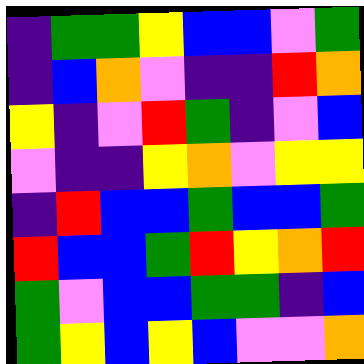[["indigo", "green", "green", "yellow", "blue", "blue", "violet", "green"], ["indigo", "blue", "orange", "violet", "indigo", "indigo", "red", "orange"], ["yellow", "indigo", "violet", "red", "green", "indigo", "violet", "blue"], ["violet", "indigo", "indigo", "yellow", "orange", "violet", "yellow", "yellow"], ["indigo", "red", "blue", "blue", "green", "blue", "blue", "green"], ["red", "blue", "blue", "green", "red", "yellow", "orange", "red"], ["green", "violet", "blue", "blue", "green", "green", "indigo", "blue"], ["green", "yellow", "blue", "yellow", "blue", "violet", "violet", "orange"]]